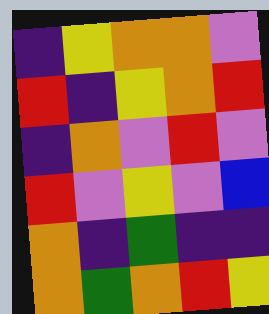[["indigo", "yellow", "orange", "orange", "violet"], ["red", "indigo", "yellow", "orange", "red"], ["indigo", "orange", "violet", "red", "violet"], ["red", "violet", "yellow", "violet", "blue"], ["orange", "indigo", "green", "indigo", "indigo"], ["orange", "green", "orange", "red", "yellow"]]